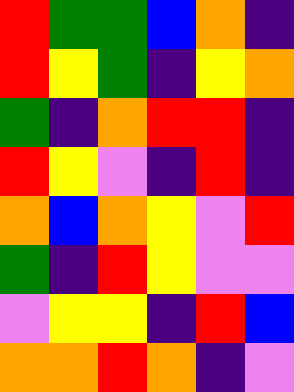[["red", "green", "green", "blue", "orange", "indigo"], ["red", "yellow", "green", "indigo", "yellow", "orange"], ["green", "indigo", "orange", "red", "red", "indigo"], ["red", "yellow", "violet", "indigo", "red", "indigo"], ["orange", "blue", "orange", "yellow", "violet", "red"], ["green", "indigo", "red", "yellow", "violet", "violet"], ["violet", "yellow", "yellow", "indigo", "red", "blue"], ["orange", "orange", "red", "orange", "indigo", "violet"]]